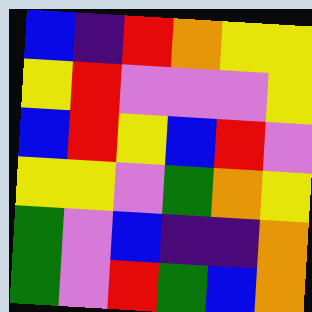[["blue", "indigo", "red", "orange", "yellow", "yellow"], ["yellow", "red", "violet", "violet", "violet", "yellow"], ["blue", "red", "yellow", "blue", "red", "violet"], ["yellow", "yellow", "violet", "green", "orange", "yellow"], ["green", "violet", "blue", "indigo", "indigo", "orange"], ["green", "violet", "red", "green", "blue", "orange"]]